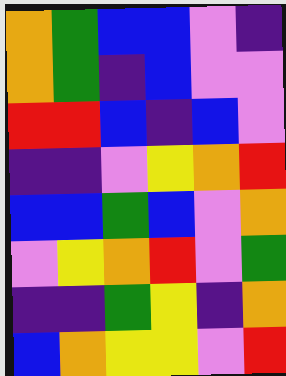[["orange", "green", "blue", "blue", "violet", "indigo"], ["orange", "green", "indigo", "blue", "violet", "violet"], ["red", "red", "blue", "indigo", "blue", "violet"], ["indigo", "indigo", "violet", "yellow", "orange", "red"], ["blue", "blue", "green", "blue", "violet", "orange"], ["violet", "yellow", "orange", "red", "violet", "green"], ["indigo", "indigo", "green", "yellow", "indigo", "orange"], ["blue", "orange", "yellow", "yellow", "violet", "red"]]